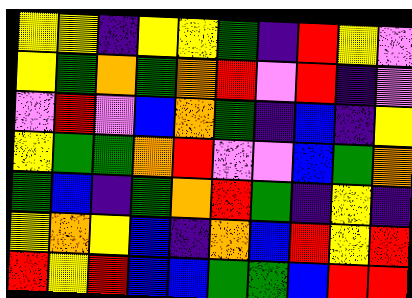[["yellow", "yellow", "indigo", "yellow", "yellow", "green", "indigo", "red", "yellow", "violet"], ["yellow", "green", "orange", "green", "orange", "red", "violet", "red", "indigo", "violet"], ["violet", "red", "violet", "blue", "orange", "green", "indigo", "blue", "indigo", "yellow"], ["yellow", "green", "green", "orange", "red", "violet", "violet", "blue", "green", "orange"], ["green", "blue", "indigo", "green", "orange", "red", "green", "indigo", "yellow", "indigo"], ["yellow", "orange", "yellow", "blue", "indigo", "orange", "blue", "red", "yellow", "red"], ["red", "yellow", "red", "blue", "blue", "green", "green", "blue", "red", "red"]]